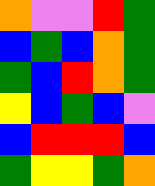[["orange", "violet", "violet", "red", "green"], ["blue", "green", "blue", "orange", "green"], ["green", "blue", "red", "orange", "green"], ["yellow", "blue", "green", "blue", "violet"], ["blue", "red", "red", "red", "blue"], ["green", "yellow", "yellow", "green", "orange"]]